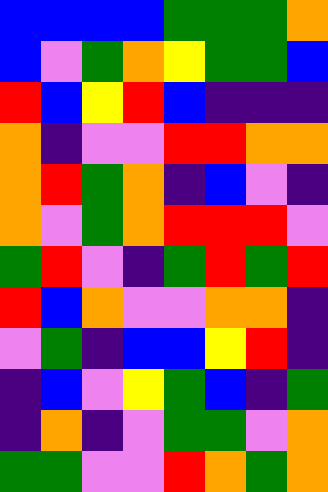[["blue", "blue", "blue", "blue", "green", "green", "green", "orange"], ["blue", "violet", "green", "orange", "yellow", "green", "green", "blue"], ["red", "blue", "yellow", "red", "blue", "indigo", "indigo", "indigo"], ["orange", "indigo", "violet", "violet", "red", "red", "orange", "orange"], ["orange", "red", "green", "orange", "indigo", "blue", "violet", "indigo"], ["orange", "violet", "green", "orange", "red", "red", "red", "violet"], ["green", "red", "violet", "indigo", "green", "red", "green", "red"], ["red", "blue", "orange", "violet", "violet", "orange", "orange", "indigo"], ["violet", "green", "indigo", "blue", "blue", "yellow", "red", "indigo"], ["indigo", "blue", "violet", "yellow", "green", "blue", "indigo", "green"], ["indigo", "orange", "indigo", "violet", "green", "green", "violet", "orange"], ["green", "green", "violet", "violet", "red", "orange", "green", "orange"]]